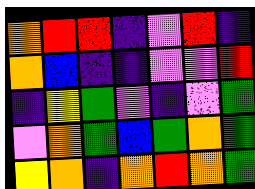[["orange", "red", "red", "indigo", "violet", "red", "indigo"], ["orange", "blue", "indigo", "indigo", "violet", "violet", "red"], ["indigo", "yellow", "green", "violet", "indigo", "violet", "green"], ["violet", "orange", "green", "blue", "green", "orange", "green"], ["yellow", "orange", "indigo", "orange", "red", "orange", "green"]]